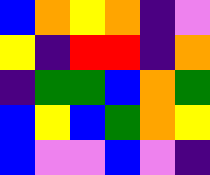[["blue", "orange", "yellow", "orange", "indigo", "violet"], ["yellow", "indigo", "red", "red", "indigo", "orange"], ["indigo", "green", "green", "blue", "orange", "green"], ["blue", "yellow", "blue", "green", "orange", "yellow"], ["blue", "violet", "violet", "blue", "violet", "indigo"]]